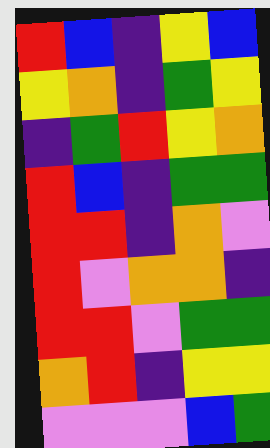[["red", "blue", "indigo", "yellow", "blue"], ["yellow", "orange", "indigo", "green", "yellow"], ["indigo", "green", "red", "yellow", "orange"], ["red", "blue", "indigo", "green", "green"], ["red", "red", "indigo", "orange", "violet"], ["red", "violet", "orange", "orange", "indigo"], ["red", "red", "violet", "green", "green"], ["orange", "red", "indigo", "yellow", "yellow"], ["violet", "violet", "violet", "blue", "green"]]